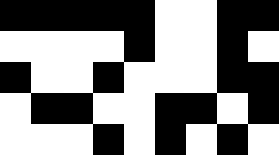[["black", "black", "black", "black", "black", "white", "white", "black", "black"], ["white", "white", "white", "white", "black", "white", "white", "black", "white"], ["black", "white", "white", "black", "white", "white", "white", "black", "black"], ["white", "black", "black", "white", "white", "black", "black", "white", "black"], ["white", "white", "white", "black", "white", "black", "white", "black", "white"]]